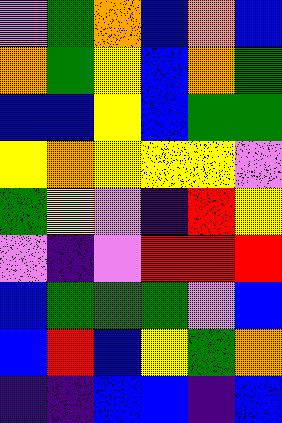[["violet", "green", "orange", "blue", "orange", "blue"], ["orange", "green", "yellow", "blue", "orange", "green"], ["blue", "blue", "yellow", "blue", "green", "green"], ["yellow", "orange", "yellow", "yellow", "yellow", "violet"], ["green", "yellow", "violet", "indigo", "red", "yellow"], ["violet", "indigo", "violet", "red", "red", "red"], ["blue", "green", "green", "green", "violet", "blue"], ["blue", "red", "blue", "yellow", "green", "orange"], ["indigo", "indigo", "blue", "blue", "indigo", "blue"]]